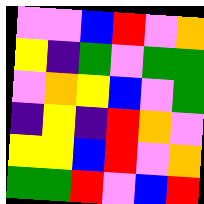[["violet", "violet", "blue", "red", "violet", "orange"], ["yellow", "indigo", "green", "violet", "green", "green"], ["violet", "orange", "yellow", "blue", "violet", "green"], ["indigo", "yellow", "indigo", "red", "orange", "violet"], ["yellow", "yellow", "blue", "red", "violet", "orange"], ["green", "green", "red", "violet", "blue", "red"]]